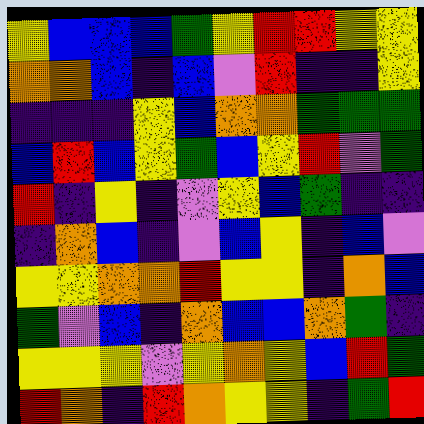[["yellow", "blue", "blue", "blue", "green", "yellow", "red", "red", "yellow", "yellow"], ["orange", "orange", "blue", "indigo", "blue", "violet", "red", "indigo", "indigo", "yellow"], ["indigo", "indigo", "indigo", "yellow", "blue", "orange", "orange", "green", "green", "green"], ["blue", "red", "blue", "yellow", "green", "blue", "yellow", "red", "violet", "green"], ["red", "indigo", "yellow", "indigo", "violet", "yellow", "blue", "green", "indigo", "indigo"], ["indigo", "orange", "blue", "indigo", "violet", "blue", "yellow", "indigo", "blue", "violet"], ["yellow", "yellow", "orange", "orange", "red", "yellow", "yellow", "indigo", "orange", "blue"], ["green", "violet", "blue", "indigo", "orange", "blue", "blue", "orange", "green", "indigo"], ["yellow", "yellow", "yellow", "violet", "yellow", "orange", "yellow", "blue", "red", "green"], ["red", "orange", "indigo", "red", "orange", "yellow", "yellow", "indigo", "green", "red"]]